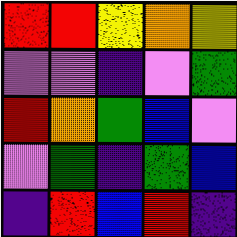[["red", "red", "yellow", "orange", "yellow"], ["violet", "violet", "indigo", "violet", "green"], ["red", "orange", "green", "blue", "violet"], ["violet", "green", "indigo", "green", "blue"], ["indigo", "red", "blue", "red", "indigo"]]